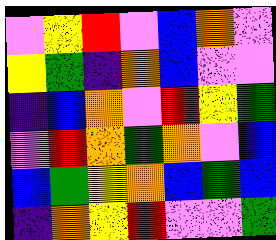[["violet", "yellow", "red", "violet", "blue", "orange", "violet"], ["yellow", "green", "indigo", "orange", "blue", "violet", "violet"], ["indigo", "blue", "orange", "violet", "red", "yellow", "green"], ["violet", "red", "orange", "green", "orange", "violet", "blue"], ["blue", "green", "yellow", "orange", "blue", "green", "blue"], ["indigo", "orange", "yellow", "red", "violet", "violet", "green"]]